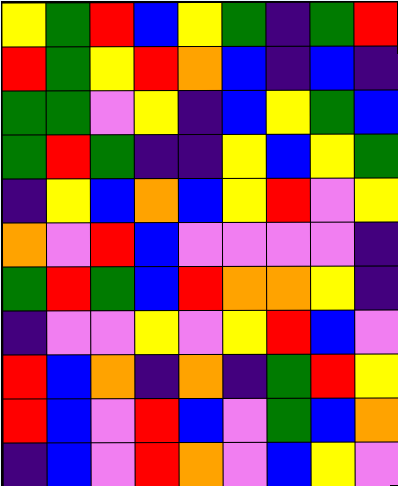[["yellow", "green", "red", "blue", "yellow", "green", "indigo", "green", "red"], ["red", "green", "yellow", "red", "orange", "blue", "indigo", "blue", "indigo"], ["green", "green", "violet", "yellow", "indigo", "blue", "yellow", "green", "blue"], ["green", "red", "green", "indigo", "indigo", "yellow", "blue", "yellow", "green"], ["indigo", "yellow", "blue", "orange", "blue", "yellow", "red", "violet", "yellow"], ["orange", "violet", "red", "blue", "violet", "violet", "violet", "violet", "indigo"], ["green", "red", "green", "blue", "red", "orange", "orange", "yellow", "indigo"], ["indigo", "violet", "violet", "yellow", "violet", "yellow", "red", "blue", "violet"], ["red", "blue", "orange", "indigo", "orange", "indigo", "green", "red", "yellow"], ["red", "blue", "violet", "red", "blue", "violet", "green", "blue", "orange"], ["indigo", "blue", "violet", "red", "orange", "violet", "blue", "yellow", "violet"]]